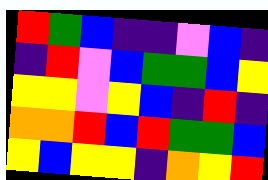[["red", "green", "blue", "indigo", "indigo", "violet", "blue", "indigo"], ["indigo", "red", "violet", "blue", "green", "green", "blue", "yellow"], ["yellow", "yellow", "violet", "yellow", "blue", "indigo", "red", "indigo"], ["orange", "orange", "red", "blue", "red", "green", "green", "blue"], ["yellow", "blue", "yellow", "yellow", "indigo", "orange", "yellow", "red"]]